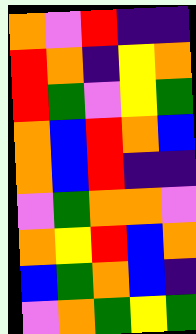[["orange", "violet", "red", "indigo", "indigo"], ["red", "orange", "indigo", "yellow", "orange"], ["red", "green", "violet", "yellow", "green"], ["orange", "blue", "red", "orange", "blue"], ["orange", "blue", "red", "indigo", "indigo"], ["violet", "green", "orange", "orange", "violet"], ["orange", "yellow", "red", "blue", "orange"], ["blue", "green", "orange", "blue", "indigo"], ["violet", "orange", "green", "yellow", "green"]]